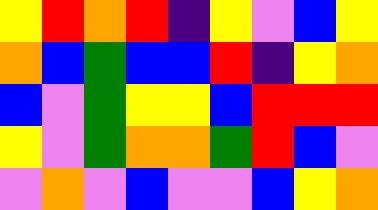[["yellow", "red", "orange", "red", "indigo", "yellow", "violet", "blue", "yellow"], ["orange", "blue", "green", "blue", "blue", "red", "indigo", "yellow", "orange"], ["blue", "violet", "green", "yellow", "yellow", "blue", "red", "red", "red"], ["yellow", "violet", "green", "orange", "orange", "green", "red", "blue", "violet"], ["violet", "orange", "violet", "blue", "violet", "violet", "blue", "yellow", "orange"]]